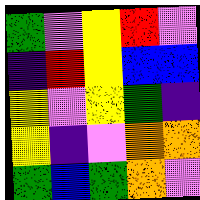[["green", "violet", "yellow", "red", "violet"], ["indigo", "red", "yellow", "blue", "blue"], ["yellow", "violet", "yellow", "green", "indigo"], ["yellow", "indigo", "violet", "orange", "orange"], ["green", "blue", "green", "orange", "violet"]]